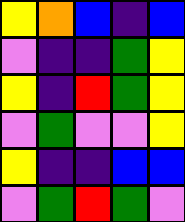[["yellow", "orange", "blue", "indigo", "blue"], ["violet", "indigo", "indigo", "green", "yellow"], ["yellow", "indigo", "red", "green", "yellow"], ["violet", "green", "violet", "violet", "yellow"], ["yellow", "indigo", "indigo", "blue", "blue"], ["violet", "green", "red", "green", "violet"]]